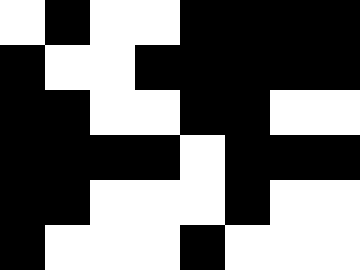[["white", "black", "white", "white", "black", "black", "black", "black"], ["black", "white", "white", "black", "black", "black", "black", "black"], ["black", "black", "white", "white", "black", "black", "white", "white"], ["black", "black", "black", "black", "white", "black", "black", "black"], ["black", "black", "white", "white", "white", "black", "white", "white"], ["black", "white", "white", "white", "black", "white", "white", "white"]]